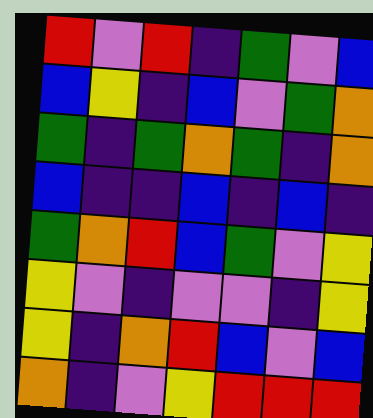[["red", "violet", "red", "indigo", "green", "violet", "blue"], ["blue", "yellow", "indigo", "blue", "violet", "green", "orange"], ["green", "indigo", "green", "orange", "green", "indigo", "orange"], ["blue", "indigo", "indigo", "blue", "indigo", "blue", "indigo"], ["green", "orange", "red", "blue", "green", "violet", "yellow"], ["yellow", "violet", "indigo", "violet", "violet", "indigo", "yellow"], ["yellow", "indigo", "orange", "red", "blue", "violet", "blue"], ["orange", "indigo", "violet", "yellow", "red", "red", "red"]]